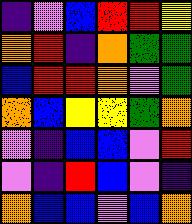[["indigo", "violet", "blue", "red", "red", "yellow"], ["orange", "red", "indigo", "orange", "green", "green"], ["blue", "red", "red", "orange", "violet", "green"], ["orange", "blue", "yellow", "yellow", "green", "orange"], ["violet", "indigo", "blue", "blue", "violet", "red"], ["violet", "indigo", "red", "blue", "violet", "indigo"], ["orange", "blue", "blue", "violet", "blue", "orange"]]